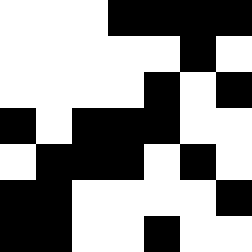[["white", "white", "white", "black", "black", "black", "black"], ["white", "white", "white", "white", "white", "black", "white"], ["white", "white", "white", "white", "black", "white", "black"], ["black", "white", "black", "black", "black", "white", "white"], ["white", "black", "black", "black", "white", "black", "white"], ["black", "black", "white", "white", "white", "white", "black"], ["black", "black", "white", "white", "black", "white", "white"]]